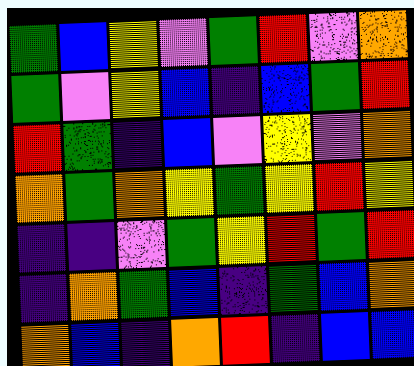[["green", "blue", "yellow", "violet", "green", "red", "violet", "orange"], ["green", "violet", "yellow", "blue", "indigo", "blue", "green", "red"], ["red", "green", "indigo", "blue", "violet", "yellow", "violet", "orange"], ["orange", "green", "orange", "yellow", "green", "yellow", "red", "yellow"], ["indigo", "indigo", "violet", "green", "yellow", "red", "green", "red"], ["indigo", "orange", "green", "blue", "indigo", "green", "blue", "orange"], ["orange", "blue", "indigo", "orange", "red", "indigo", "blue", "blue"]]